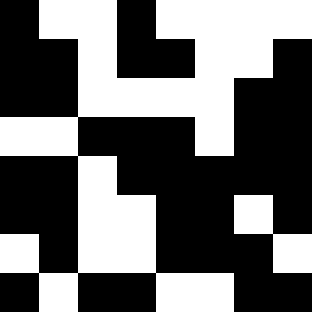[["black", "white", "white", "black", "white", "white", "white", "white"], ["black", "black", "white", "black", "black", "white", "white", "black"], ["black", "black", "white", "white", "white", "white", "black", "black"], ["white", "white", "black", "black", "black", "white", "black", "black"], ["black", "black", "white", "black", "black", "black", "black", "black"], ["black", "black", "white", "white", "black", "black", "white", "black"], ["white", "black", "white", "white", "black", "black", "black", "white"], ["black", "white", "black", "black", "white", "white", "black", "black"]]